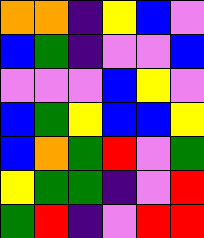[["orange", "orange", "indigo", "yellow", "blue", "violet"], ["blue", "green", "indigo", "violet", "violet", "blue"], ["violet", "violet", "violet", "blue", "yellow", "violet"], ["blue", "green", "yellow", "blue", "blue", "yellow"], ["blue", "orange", "green", "red", "violet", "green"], ["yellow", "green", "green", "indigo", "violet", "red"], ["green", "red", "indigo", "violet", "red", "red"]]